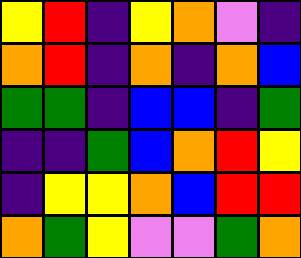[["yellow", "red", "indigo", "yellow", "orange", "violet", "indigo"], ["orange", "red", "indigo", "orange", "indigo", "orange", "blue"], ["green", "green", "indigo", "blue", "blue", "indigo", "green"], ["indigo", "indigo", "green", "blue", "orange", "red", "yellow"], ["indigo", "yellow", "yellow", "orange", "blue", "red", "red"], ["orange", "green", "yellow", "violet", "violet", "green", "orange"]]